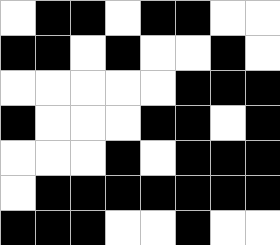[["white", "black", "black", "white", "black", "black", "white", "white"], ["black", "black", "white", "black", "white", "white", "black", "white"], ["white", "white", "white", "white", "white", "black", "black", "black"], ["black", "white", "white", "white", "black", "black", "white", "black"], ["white", "white", "white", "black", "white", "black", "black", "black"], ["white", "black", "black", "black", "black", "black", "black", "black"], ["black", "black", "black", "white", "white", "black", "white", "white"]]